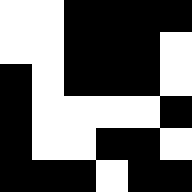[["white", "white", "black", "black", "black", "black"], ["white", "white", "black", "black", "black", "white"], ["black", "white", "black", "black", "black", "white"], ["black", "white", "white", "white", "white", "black"], ["black", "white", "white", "black", "black", "white"], ["black", "black", "black", "white", "black", "black"]]